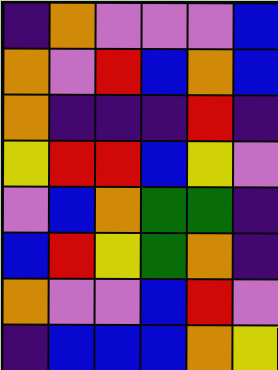[["indigo", "orange", "violet", "violet", "violet", "blue"], ["orange", "violet", "red", "blue", "orange", "blue"], ["orange", "indigo", "indigo", "indigo", "red", "indigo"], ["yellow", "red", "red", "blue", "yellow", "violet"], ["violet", "blue", "orange", "green", "green", "indigo"], ["blue", "red", "yellow", "green", "orange", "indigo"], ["orange", "violet", "violet", "blue", "red", "violet"], ["indigo", "blue", "blue", "blue", "orange", "yellow"]]